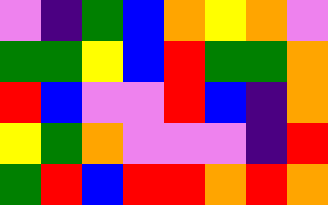[["violet", "indigo", "green", "blue", "orange", "yellow", "orange", "violet"], ["green", "green", "yellow", "blue", "red", "green", "green", "orange"], ["red", "blue", "violet", "violet", "red", "blue", "indigo", "orange"], ["yellow", "green", "orange", "violet", "violet", "violet", "indigo", "red"], ["green", "red", "blue", "red", "red", "orange", "red", "orange"]]